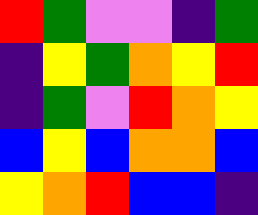[["red", "green", "violet", "violet", "indigo", "green"], ["indigo", "yellow", "green", "orange", "yellow", "red"], ["indigo", "green", "violet", "red", "orange", "yellow"], ["blue", "yellow", "blue", "orange", "orange", "blue"], ["yellow", "orange", "red", "blue", "blue", "indigo"]]